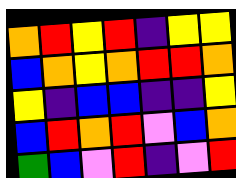[["orange", "red", "yellow", "red", "indigo", "yellow", "yellow"], ["blue", "orange", "yellow", "orange", "red", "red", "orange"], ["yellow", "indigo", "blue", "blue", "indigo", "indigo", "yellow"], ["blue", "red", "orange", "red", "violet", "blue", "orange"], ["green", "blue", "violet", "red", "indigo", "violet", "red"]]